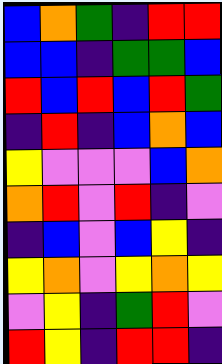[["blue", "orange", "green", "indigo", "red", "red"], ["blue", "blue", "indigo", "green", "green", "blue"], ["red", "blue", "red", "blue", "red", "green"], ["indigo", "red", "indigo", "blue", "orange", "blue"], ["yellow", "violet", "violet", "violet", "blue", "orange"], ["orange", "red", "violet", "red", "indigo", "violet"], ["indigo", "blue", "violet", "blue", "yellow", "indigo"], ["yellow", "orange", "violet", "yellow", "orange", "yellow"], ["violet", "yellow", "indigo", "green", "red", "violet"], ["red", "yellow", "indigo", "red", "red", "indigo"]]